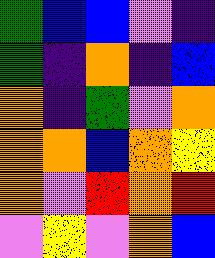[["green", "blue", "blue", "violet", "indigo"], ["green", "indigo", "orange", "indigo", "blue"], ["orange", "indigo", "green", "violet", "orange"], ["orange", "orange", "blue", "orange", "yellow"], ["orange", "violet", "red", "orange", "red"], ["violet", "yellow", "violet", "orange", "blue"]]